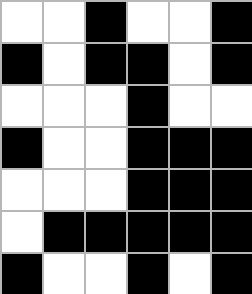[["white", "white", "black", "white", "white", "black"], ["black", "white", "black", "black", "white", "black"], ["white", "white", "white", "black", "white", "white"], ["black", "white", "white", "black", "black", "black"], ["white", "white", "white", "black", "black", "black"], ["white", "black", "black", "black", "black", "black"], ["black", "white", "white", "black", "white", "black"]]